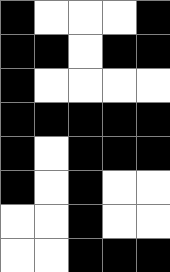[["black", "white", "white", "white", "black"], ["black", "black", "white", "black", "black"], ["black", "white", "white", "white", "white"], ["black", "black", "black", "black", "black"], ["black", "white", "black", "black", "black"], ["black", "white", "black", "white", "white"], ["white", "white", "black", "white", "white"], ["white", "white", "black", "black", "black"]]